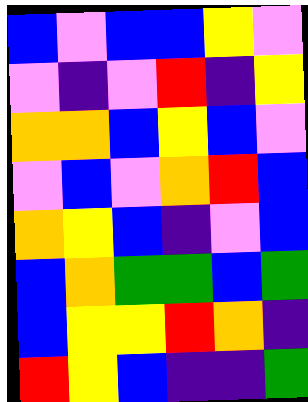[["blue", "violet", "blue", "blue", "yellow", "violet"], ["violet", "indigo", "violet", "red", "indigo", "yellow"], ["orange", "orange", "blue", "yellow", "blue", "violet"], ["violet", "blue", "violet", "orange", "red", "blue"], ["orange", "yellow", "blue", "indigo", "violet", "blue"], ["blue", "orange", "green", "green", "blue", "green"], ["blue", "yellow", "yellow", "red", "orange", "indigo"], ["red", "yellow", "blue", "indigo", "indigo", "green"]]